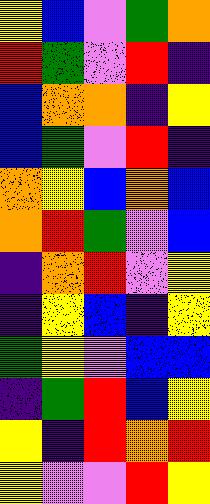[["yellow", "blue", "violet", "green", "orange"], ["red", "green", "violet", "red", "indigo"], ["blue", "orange", "orange", "indigo", "yellow"], ["blue", "green", "violet", "red", "indigo"], ["orange", "yellow", "blue", "orange", "blue"], ["orange", "red", "green", "violet", "blue"], ["indigo", "orange", "red", "violet", "yellow"], ["indigo", "yellow", "blue", "indigo", "yellow"], ["green", "yellow", "violet", "blue", "blue"], ["indigo", "green", "red", "blue", "yellow"], ["yellow", "indigo", "red", "orange", "red"], ["yellow", "violet", "violet", "red", "yellow"]]